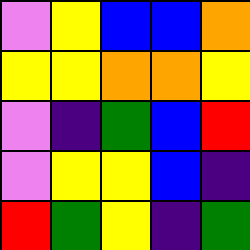[["violet", "yellow", "blue", "blue", "orange"], ["yellow", "yellow", "orange", "orange", "yellow"], ["violet", "indigo", "green", "blue", "red"], ["violet", "yellow", "yellow", "blue", "indigo"], ["red", "green", "yellow", "indigo", "green"]]